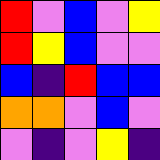[["red", "violet", "blue", "violet", "yellow"], ["red", "yellow", "blue", "violet", "violet"], ["blue", "indigo", "red", "blue", "blue"], ["orange", "orange", "violet", "blue", "violet"], ["violet", "indigo", "violet", "yellow", "indigo"]]